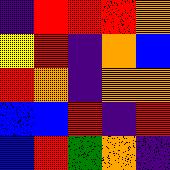[["indigo", "red", "red", "red", "orange"], ["yellow", "red", "indigo", "orange", "blue"], ["red", "orange", "indigo", "orange", "orange"], ["blue", "blue", "red", "indigo", "red"], ["blue", "red", "green", "orange", "indigo"]]